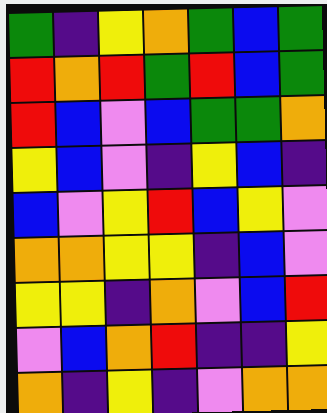[["green", "indigo", "yellow", "orange", "green", "blue", "green"], ["red", "orange", "red", "green", "red", "blue", "green"], ["red", "blue", "violet", "blue", "green", "green", "orange"], ["yellow", "blue", "violet", "indigo", "yellow", "blue", "indigo"], ["blue", "violet", "yellow", "red", "blue", "yellow", "violet"], ["orange", "orange", "yellow", "yellow", "indigo", "blue", "violet"], ["yellow", "yellow", "indigo", "orange", "violet", "blue", "red"], ["violet", "blue", "orange", "red", "indigo", "indigo", "yellow"], ["orange", "indigo", "yellow", "indigo", "violet", "orange", "orange"]]